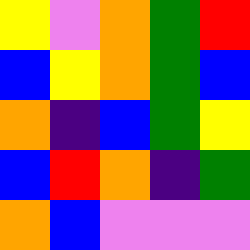[["yellow", "violet", "orange", "green", "red"], ["blue", "yellow", "orange", "green", "blue"], ["orange", "indigo", "blue", "green", "yellow"], ["blue", "red", "orange", "indigo", "green"], ["orange", "blue", "violet", "violet", "violet"]]